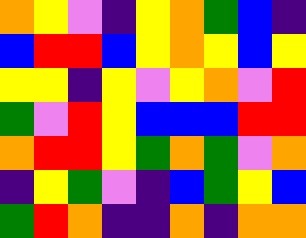[["orange", "yellow", "violet", "indigo", "yellow", "orange", "green", "blue", "indigo"], ["blue", "red", "red", "blue", "yellow", "orange", "yellow", "blue", "yellow"], ["yellow", "yellow", "indigo", "yellow", "violet", "yellow", "orange", "violet", "red"], ["green", "violet", "red", "yellow", "blue", "blue", "blue", "red", "red"], ["orange", "red", "red", "yellow", "green", "orange", "green", "violet", "orange"], ["indigo", "yellow", "green", "violet", "indigo", "blue", "green", "yellow", "blue"], ["green", "red", "orange", "indigo", "indigo", "orange", "indigo", "orange", "orange"]]